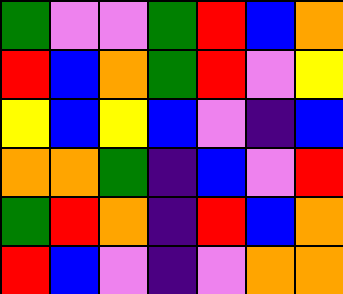[["green", "violet", "violet", "green", "red", "blue", "orange"], ["red", "blue", "orange", "green", "red", "violet", "yellow"], ["yellow", "blue", "yellow", "blue", "violet", "indigo", "blue"], ["orange", "orange", "green", "indigo", "blue", "violet", "red"], ["green", "red", "orange", "indigo", "red", "blue", "orange"], ["red", "blue", "violet", "indigo", "violet", "orange", "orange"]]